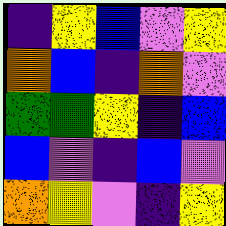[["indigo", "yellow", "blue", "violet", "yellow"], ["orange", "blue", "indigo", "orange", "violet"], ["green", "green", "yellow", "indigo", "blue"], ["blue", "violet", "indigo", "blue", "violet"], ["orange", "yellow", "violet", "indigo", "yellow"]]